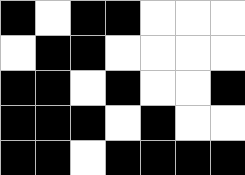[["black", "white", "black", "black", "white", "white", "white"], ["white", "black", "black", "white", "white", "white", "white"], ["black", "black", "white", "black", "white", "white", "black"], ["black", "black", "black", "white", "black", "white", "white"], ["black", "black", "white", "black", "black", "black", "black"]]